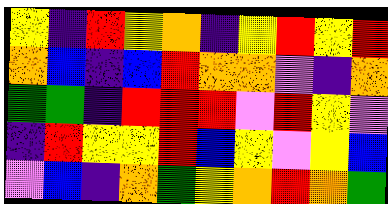[["yellow", "indigo", "red", "yellow", "orange", "indigo", "yellow", "red", "yellow", "red"], ["orange", "blue", "indigo", "blue", "red", "orange", "orange", "violet", "indigo", "orange"], ["green", "green", "indigo", "red", "red", "red", "violet", "red", "yellow", "violet"], ["indigo", "red", "yellow", "yellow", "red", "blue", "yellow", "violet", "yellow", "blue"], ["violet", "blue", "indigo", "orange", "green", "yellow", "orange", "red", "orange", "green"]]